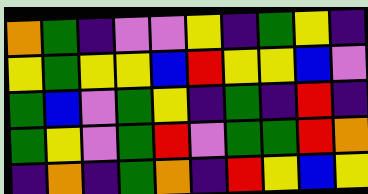[["orange", "green", "indigo", "violet", "violet", "yellow", "indigo", "green", "yellow", "indigo"], ["yellow", "green", "yellow", "yellow", "blue", "red", "yellow", "yellow", "blue", "violet"], ["green", "blue", "violet", "green", "yellow", "indigo", "green", "indigo", "red", "indigo"], ["green", "yellow", "violet", "green", "red", "violet", "green", "green", "red", "orange"], ["indigo", "orange", "indigo", "green", "orange", "indigo", "red", "yellow", "blue", "yellow"]]